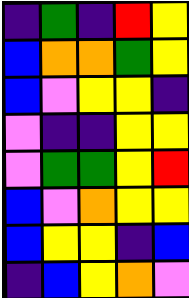[["indigo", "green", "indigo", "red", "yellow"], ["blue", "orange", "orange", "green", "yellow"], ["blue", "violet", "yellow", "yellow", "indigo"], ["violet", "indigo", "indigo", "yellow", "yellow"], ["violet", "green", "green", "yellow", "red"], ["blue", "violet", "orange", "yellow", "yellow"], ["blue", "yellow", "yellow", "indigo", "blue"], ["indigo", "blue", "yellow", "orange", "violet"]]